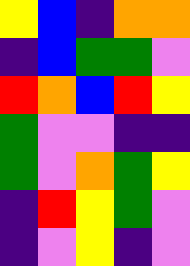[["yellow", "blue", "indigo", "orange", "orange"], ["indigo", "blue", "green", "green", "violet"], ["red", "orange", "blue", "red", "yellow"], ["green", "violet", "violet", "indigo", "indigo"], ["green", "violet", "orange", "green", "yellow"], ["indigo", "red", "yellow", "green", "violet"], ["indigo", "violet", "yellow", "indigo", "violet"]]